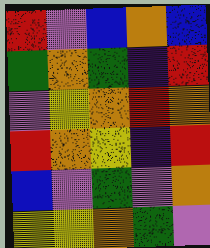[["red", "violet", "blue", "orange", "blue"], ["green", "orange", "green", "indigo", "red"], ["violet", "yellow", "orange", "red", "orange"], ["red", "orange", "yellow", "indigo", "red"], ["blue", "violet", "green", "violet", "orange"], ["yellow", "yellow", "orange", "green", "violet"]]